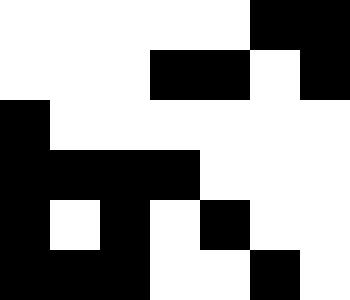[["white", "white", "white", "white", "white", "black", "black"], ["white", "white", "white", "black", "black", "white", "black"], ["black", "white", "white", "white", "white", "white", "white"], ["black", "black", "black", "black", "white", "white", "white"], ["black", "white", "black", "white", "black", "white", "white"], ["black", "black", "black", "white", "white", "black", "white"]]